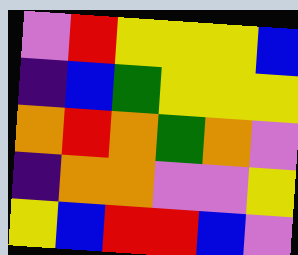[["violet", "red", "yellow", "yellow", "yellow", "blue"], ["indigo", "blue", "green", "yellow", "yellow", "yellow"], ["orange", "red", "orange", "green", "orange", "violet"], ["indigo", "orange", "orange", "violet", "violet", "yellow"], ["yellow", "blue", "red", "red", "blue", "violet"]]